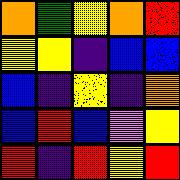[["orange", "green", "yellow", "orange", "red"], ["yellow", "yellow", "indigo", "blue", "blue"], ["blue", "indigo", "yellow", "indigo", "orange"], ["blue", "red", "blue", "violet", "yellow"], ["red", "indigo", "red", "yellow", "red"]]